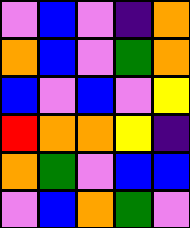[["violet", "blue", "violet", "indigo", "orange"], ["orange", "blue", "violet", "green", "orange"], ["blue", "violet", "blue", "violet", "yellow"], ["red", "orange", "orange", "yellow", "indigo"], ["orange", "green", "violet", "blue", "blue"], ["violet", "blue", "orange", "green", "violet"]]